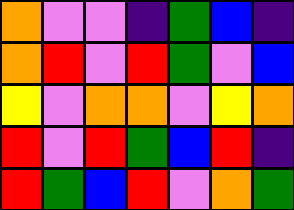[["orange", "violet", "violet", "indigo", "green", "blue", "indigo"], ["orange", "red", "violet", "red", "green", "violet", "blue"], ["yellow", "violet", "orange", "orange", "violet", "yellow", "orange"], ["red", "violet", "red", "green", "blue", "red", "indigo"], ["red", "green", "blue", "red", "violet", "orange", "green"]]